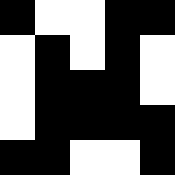[["black", "white", "white", "black", "black"], ["white", "black", "white", "black", "white"], ["white", "black", "black", "black", "white"], ["white", "black", "black", "black", "black"], ["black", "black", "white", "white", "black"]]